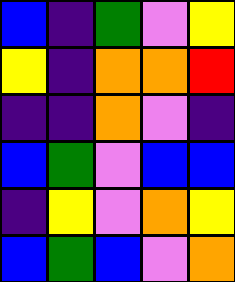[["blue", "indigo", "green", "violet", "yellow"], ["yellow", "indigo", "orange", "orange", "red"], ["indigo", "indigo", "orange", "violet", "indigo"], ["blue", "green", "violet", "blue", "blue"], ["indigo", "yellow", "violet", "orange", "yellow"], ["blue", "green", "blue", "violet", "orange"]]